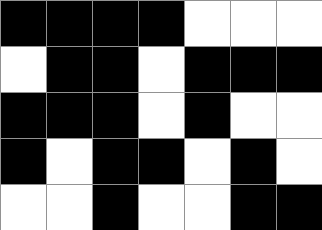[["black", "black", "black", "black", "white", "white", "white"], ["white", "black", "black", "white", "black", "black", "black"], ["black", "black", "black", "white", "black", "white", "white"], ["black", "white", "black", "black", "white", "black", "white"], ["white", "white", "black", "white", "white", "black", "black"]]